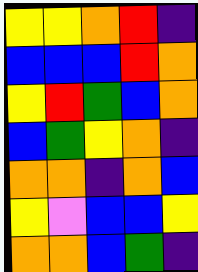[["yellow", "yellow", "orange", "red", "indigo"], ["blue", "blue", "blue", "red", "orange"], ["yellow", "red", "green", "blue", "orange"], ["blue", "green", "yellow", "orange", "indigo"], ["orange", "orange", "indigo", "orange", "blue"], ["yellow", "violet", "blue", "blue", "yellow"], ["orange", "orange", "blue", "green", "indigo"]]